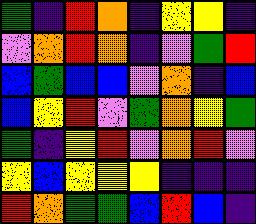[["green", "indigo", "red", "orange", "indigo", "yellow", "yellow", "indigo"], ["violet", "orange", "red", "orange", "indigo", "violet", "green", "red"], ["blue", "green", "blue", "blue", "violet", "orange", "indigo", "blue"], ["blue", "yellow", "red", "violet", "green", "orange", "yellow", "green"], ["green", "indigo", "yellow", "red", "violet", "orange", "red", "violet"], ["yellow", "blue", "yellow", "yellow", "yellow", "indigo", "indigo", "indigo"], ["red", "orange", "green", "green", "blue", "red", "blue", "indigo"]]